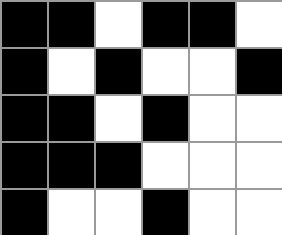[["black", "black", "white", "black", "black", "white"], ["black", "white", "black", "white", "white", "black"], ["black", "black", "white", "black", "white", "white"], ["black", "black", "black", "white", "white", "white"], ["black", "white", "white", "black", "white", "white"]]